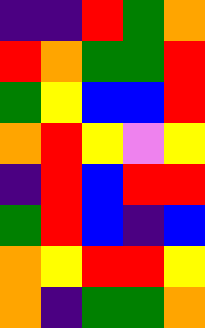[["indigo", "indigo", "red", "green", "orange"], ["red", "orange", "green", "green", "red"], ["green", "yellow", "blue", "blue", "red"], ["orange", "red", "yellow", "violet", "yellow"], ["indigo", "red", "blue", "red", "red"], ["green", "red", "blue", "indigo", "blue"], ["orange", "yellow", "red", "red", "yellow"], ["orange", "indigo", "green", "green", "orange"]]